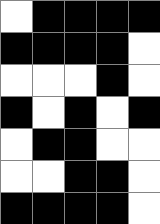[["white", "black", "black", "black", "black"], ["black", "black", "black", "black", "white"], ["white", "white", "white", "black", "white"], ["black", "white", "black", "white", "black"], ["white", "black", "black", "white", "white"], ["white", "white", "black", "black", "white"], ["black", "black", "black", "black", "white"]]